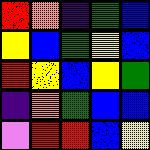[["red", "orange", "indigo", "green", "blue"], ["yellow", "blue", "green", "yellow", "blue"], ["red", "yellow", "blue", "yellow", "green"], ["indigo", "orange", "green", "blue", "blue"], ["violet", "red", "red", "blue", "yellow"]]